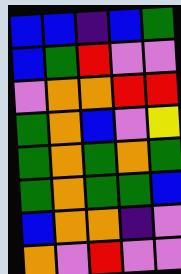[["blue", "blue", "indigo", "blue", "green"], ["blue", "green", "red", "violet", "violet"], ["violet", "orange", "orange", "red", "red"], ["green", "orange", "blue", "violet", "yellow"], ["green", "orange", "green", "orange", "green"], ["green", "orange", "green", "green", "blue"], ["blue", "orange", "orange", "indigo", "violet"], ["orange", "violet", "red", "violet", "violet"]]